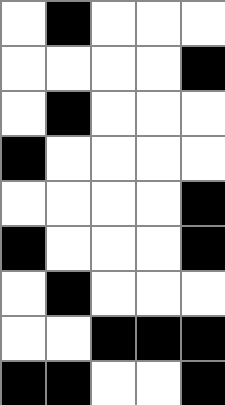[["white", "black", "white", "white", "white"], ["white", "white", "white", "white", "black"], ["white", "black", "white", "white", "white"], ["black", "white", "white", "white", "white"], ["white", "white", "white", "white", "black"], ["black", "white", "white", "white", "black"], ["white", "black", "white", "white", "white"], ["white", "white", "black", "black", "black"], ["black", "black", "white", "white", "black"]]